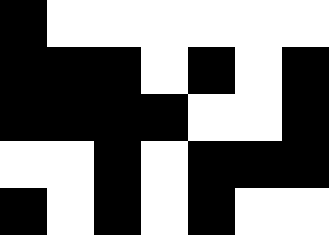[["black", "white", "white", "white", "white", "white", "white"], ["black", "black", "black", "white", "black", "white", "black"], ["black", "black", "black", "black", "white", "white", "black"], ["white", "white", "black", "white", "black", "black", "black"], ["black", "white", "black", "white", "black", "white", "white"]]